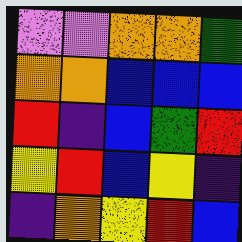[["violet", "violet", "orange", "orange", "green"], ["orange", "orange", "blue", "blue", "blue"], ["red", "indigo", "blue", "green", "red"], ["yellow", "red", "blue", "yellow", "indigo"], ["indigo", "orange", "yellow", "red", "blue"]]